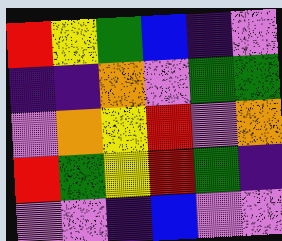[["red", "yellow", "green", "blue", "indigo", "violet"], ["indigo", "indigo", "orange", "violet", "green", "green"], ["violet", "orange", "yellow", "red", "violet", "orange"], ["red", "green", "yellow", "red", "green", "indigo"], ["violet", "violet", "indigo", "blue", "violet", "violet"]]